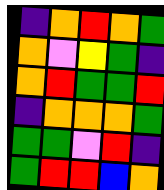[["indigo", "orange", "red", "orange", "green"], ["orange", "violet", "yellow", "green", "indigo"], ["orange", "red", "green", "green", "red"], ["indigo", "orange", "orange", "orange", "green"], ["green", "green", "violet", "red", "indigo"], ["green", "red", "red", "blue", "orange"]]